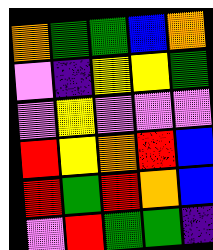[["orange", "green", "green", "blue", "orange"], ["violet", "indigo", "yellow", "yellow", "green"], ["violet", "yellow", "violet", "violet", "violet"], ["red", "yellow", "orange", "red", "blue"], ["red", "green", "red", "orange", "blue"], ["violet", "red", "green", "green", "indigo"]]